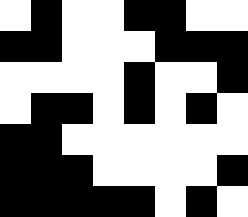[["white", "black", "white", "white", "black", "black", "white", "white"], ["black", "black", "white", "white", "white", "black", "black", "black"], ["white", "white", "white", "white", "black", "white", "white", "black"], ["white", "black", "black", "white", "black", "white", "black", "white"], ["black", "black", "white", "white", "white", "white", "white", "white"], ["black", "black", "black", "white", "white", "white", "white", "black"], ["black", "black", "black", "black", "black", "white", "black", "white"]]